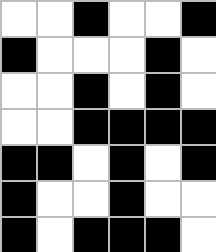[["white", "white", "black", "white", "white", "black"], ["black", "white", "white", "white", "black", "white"], ["white", "white", "black", "white", "black", "white"], ["white", "white", "black", "black", "black", "black"], ["black", "black", "white", "black", "white", "black"], ["black", "white", "white", "black", "white", "white"], ["black", "white", "black", "black", "black", "white"]]